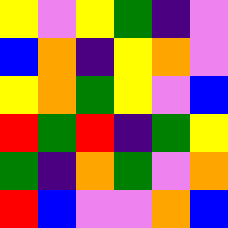[["yellow", "violet", "yellow", "green", "indigo", "violet"], ["blue", "orange", "indigo", "yellow", "orange", "violet"], ["yellow", "orange", "green", "yellow", "violet", "blue"], ["red", "green", "red", "indigo", "green", "yellow"], ["green", "indigo", "orange", "green", "violet", "orange"], ["red", "blue", "violet", "violet", "orange", "blue"]]